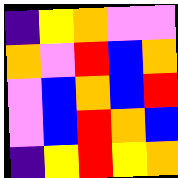[["indigo", "yellow", "orange", "violet", "violet"], ["orange", "violet", "red", "blue", "orange"], ["violet", "blue", "orange", "blue", "red"], ["violet", "blue", "red", "orange", "blue"], ["indigo", "yellow", "red", "yellow", "orange"]]